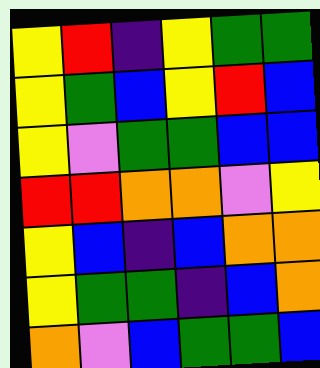[["yellow", "red", "indigo", "yellow", "green", "green"], ["yellow", "green", "blue", "yellow", "red", "blue"], ["yellow", "violet", "green", "green", "blue", "blue"], ["red", "red", "orange", "orange", "violet", "yellow"], ["yellow", "blue", "indigo", "blue", "orange", "orange"], ["yellow", "green", "green", "indigo", "blue", "orange"], ["orange", "violet", "blue", "green", "green", "blue"]]